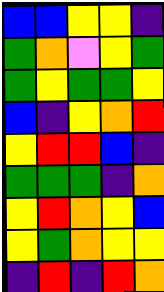[["blue", "blue", "yellow", "yellow", "indigo"], ["green", "orange", "violet", "yellow", "green"], ["green", "yellow", "green", "green", "yellow"], ["blue", "indigo", "yellow", "orange", "red"], ["yellow", "red", "red", "blue", "indigo"], ["green", "green", "green", "indigo", "orange"], ["yellow", "red", "orange", "yellow", "blue"], ["yellow", "green", "orange", "yellow", "yellow"], ["indigo", "red", "indigo", "red", "orange"]]